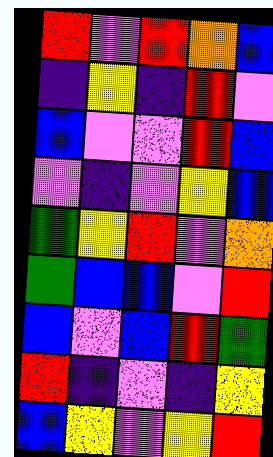[["red", "violet", "red", "orange", "blue"], ["indigo", "yellow", "indigo", "red", "violet"], ["blue", "violet", "violet", "red", "blue"], ["violet", "indigo", "violet", "yellow", "blue"], ["green", "yellow", "red", "violet", "orange"], ["green", "blue", "blue", "violet", "red"], ["blue", "violet", "blue", "red", "green"], ["red", "indigo", "violet", "indigo", "yellow"], ["blue", "yellow", "violet", "yellow", "red"]]